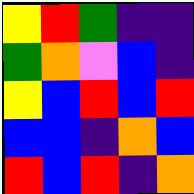[["yellow", "red", "green", "indigo", "indigo"], ["green", "orange", "violet", "blue", "indigo"], ["yellow", "blue", "red", "blue", "red"], ["blue", "blue", "indigo", "orange", "blue"], ["red", "blue", "red", "indigo", "orange"]]